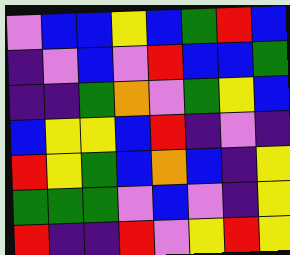[["violet", "blue", "blue", "yellow", "blue", "green", "red", "blue"], ["indigo", "violet", "blue", "violet", "red", "blue", "blue", "green"], ["indigo", "indigo", "green", "orange", "violet", "green", "yellow", "blue"], ["blue", "yellow", "yellow", "blue", "red", "indigo", "violet", "indigo"], ["red", "yellow", "green", "blue", "orange", "blue", "indigo", "yellow"], ["green", "green", "green", "violet", "blue", "violet", "indigo", "yellow"], ["red", "indigo", "indigo", "red", "violet", "yellow", "red", "yellow"]]